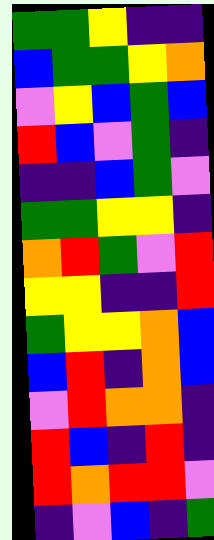[["green", "green", "yellow", "indigo", "indigo"], ["blue", "green", "green", "yellow", "orange"], ["violet", "yellow", "blue", "green", "blue"], ["red", "blue", "violet", "green", "indigo"], ["indigo", "indigo", "blue", "green", "violet"], ["green", "green", "yellow", "yellow", "indigo"], ["orange", "red", "green", "violet", "red"], ["yellow", "yellow", "indigo", "indigo", "red"], ["green", "yellow", "yellow", "orange", "blue"], ["blue", "red", "indigo", "orange", "blue"], ["violet", "red", "orange", "orange", "indigo"], ["red", "blue", "indigo", "red", "indigo"], ["red", "orange", "red", "red", "violet"], ["indigo", "violet", "blue", "indigo", "green"]]